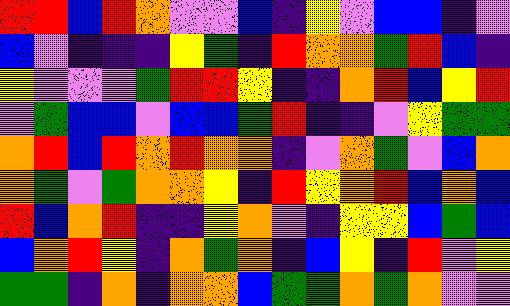[["red", "red", "blue", "red", "orange", "violet", "violet", "blue", "indigo", "yellow", "violet", "blue", "blue", "indigo", "violet"], ["blue", "violet", "indigo", "indigo", "indigo", "yellow", "green", "indigo", "red", "orange", "orange", "green", "red", "blue", "indigo"], ["yellow", "violet", "violet", "violet", "green", "red", "red", "yellow", "indigo", "indigo", "orange", "red", "blue", "yellow", "red"], ["violet", "green", "blue", "blue", "violet", "blue", "blue", "green", "red", "indigo", "indigo", "violet", "yellow", "green", "green"], ["orange", "red", "blue", "red", "orange", "red", "orange", "orange", "indigo", "violet", "orange", "green", "violet", "blue", "orange"], ["orange", "green", "violet", "green", "orange", "orange", "yellow", "indigo", "red", "yellow", "orange", "red", "blue", "orange", "blue"], ["red", "blue", "orange", "red", "indigo", "indigo", "yellow", "orange", "violet", "indigo", "yellow", "yellow", "blue", "green", "blue"], ["blue", "orange", "red", "yellow", "indigo", "orange", "green", "orange", "indigo", "blue", "yellow", "indigo", "red", "violet", "yellow"], ["green", "green", "indigo", "orange", "indigo", "orange", "orange", "blue", "green", "green", "orange", "green", "orange", "violet", "violet"]]